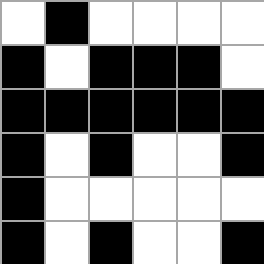[["white", "black", "white", "white", "white", "white"], ["black", "white", "black", "black", "black", "white"], ["black", "black", "black", "black", "black", "black"], ["black", "white", "black", "white", "white", "black"], ["black", "white", "white", "white", "white", "white"], ["black", "white", "black", "white", "white", "black"]]